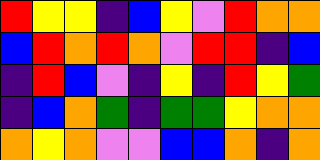[["red", "yellow", "yellow", "indigo", "blue", "yellow", "violet", "red", "orange", "orange"], ["blue", "red", "orange", "red", "orange", "violet", "red", "red", "indigo", "blue"], ["indigo", "red", "blue", "violet", "indigo", "yellow", "indigo", "red", "yellow", "green"], ["indigo", "blue", "orange", "green", "indigo", "green", "green", "yellow", "orange", "orange"], ["orange", "yellow", "orange", "violet", "violet", "blue", "blue", "orange", "indigo", "orange"]]